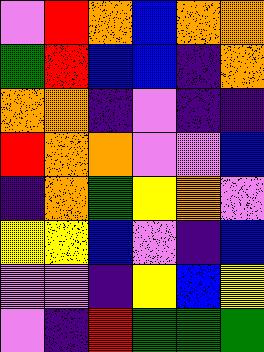[["violet", "red", "orange", "blue", "orange", "orange"], ["green", "red", "blue", "blue", "indigo", "orange"], ["orange", "orange", "indigo", "violet", "indigo", "indigo"], ["red", "orange", "orange", "violet", "violet", "blue"], ["indigo", "orange", "green", "yellow", "orange", "violet"], ["yellow", "yellow", "blue", "violet", "indigo", "blue"], ["violet", "violet", "indigo", "yellow", "blue", "yellow"], ["violet", "indigo", "red", "green", "green", "green"]]